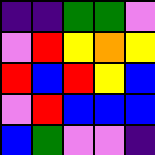[["indigo", "indigo", "green", "green", "violet"], ["violet", "red", "yellow", "orange", "yellow"], ["red", "blue", "red", "yellow", "blue"], ["violet", "red", "blue", "blue", "blue"], ["blue", "green", "violet", "violet", "indigo"]]